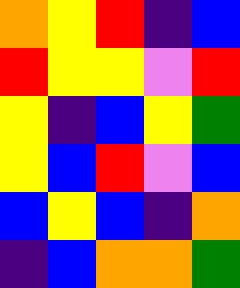[["orange", "yellow", "red", "indigo", "blue"], ["red", "yellow", "yellow", "violet", "red"], ["yellow", "indigo", "blue", "yellow", "green"], ["yellow", "blue", "red", "violet", "blue"], ["blue", "yellow", "blue", "indigo", "orange"], ["indigo", "blue", "orange", "orange", "green"]]